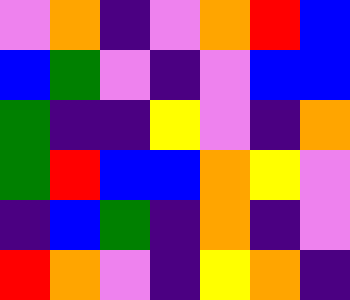[["violet", "orange", "indigo", "violet", "orange", "red", "blue"], ["blue", "green", "violet", "indigo", "violet", "blue", "blue"], ["green", "indigo", "indigo", "yellow", "violet", "indigo", "orange"], ["green", "red", "blue", "blue", "orange", "yellow", "violet"], ["indigo", "blue", "green", "indigo", "orange", "indigo", "violet"], ["red", "orange", "violet", "indigo", "yellow", "orange", "indigo"]]